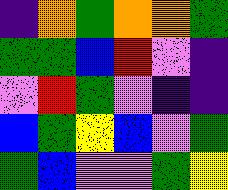[["indigo", "orange", "green", "orange", "orange", "green"], ["green", "green", "blue", "red", "violet", "indigo"], ["violet", "red", "green", "violet", "indigo", "indigo"], ["blue", "green", "yellow", "blue", "violet", "green"], ["green", "blue", "violet", "violet", "green", "yellow"]]